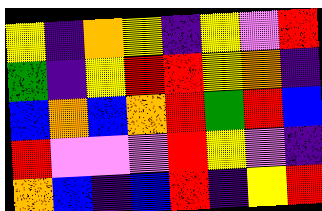[["yellow", "indigo", "orange", "yellow", "indigo", "yellow", "violet", "red"], ["green", "indigo", "yellow", "red", "red", "yellow", "orange", "indigo"], ["blue", "orange", "blue", "orange", "red", "green", "red", "blue"], ["red", "violet", "violet", "violet", "red", "yellow", "violet", "indigo"], ["orange", "blue", "indigo", "blue", "red", "indigo", "yellow", "red"]]